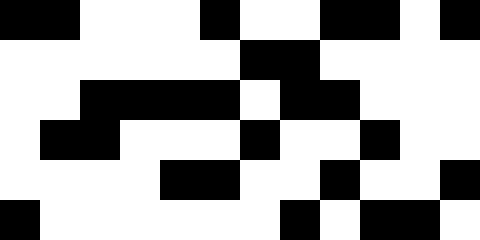[["black", "black", "white", "white", "white", "black", "white", "white", "black", "black", "white", "black"], ["white", "white", "white", "white", "white", "white", "black", "black", "white", "white", "white", "white"], ["white", "white", "black", "black", "black", "black", "white", "black", "black", "white", "white", "white"], ["white", "black", "black", "white", "white", "white", "black", "white", "white", "black", "white", "white"], ["white", "white", "white", "white", "black", "black", "white", "white", "black", "white", "white", "black"], ["black", "white", "white", "white", "white", "white", "white", "black", "white", "black", "black", "white"]]